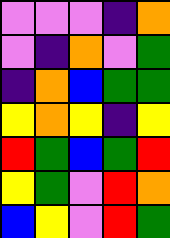[["violet", "violet", "violet", "indigo", "orange"], ["violet", "indigo", "orange", "violet", "green"], ["indigo", "orange", "blue", "green", "green"], ["yellow", "orange", "yellow", "indigo", "yellow"], ["red", "green", "blue", "green", "red"], ["yellow", "green", "violet", "red", "orange"], ["blue", "yellow", "violet", "red", "green"]]